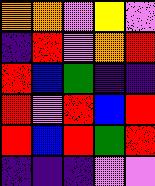[["orange", "orange", "violet", "yellow", "violet"], ["indigo", "red", "violet", "orange", "red"], ["red", "blue", "green", "indigo", "indigo"], ["red", "violet", "red", "blue", "red"], ["red", "blue", "red", "green", "red"], ["indigo", "indigo", "indigo", "violet", "violet"]]